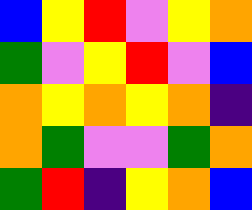[["blue", "yellow", "red", "violet", "yellow", "orange"], ["green", "violet", "yellow", "red", "violet", "blue"], ["orange", "yellow", "orange", "yellow", "orange", "indigo"], ["orange", "green", "violet", "violet", "green", "orange"], ["green", "red", "indigo", "yellow", "orange", "blue"]]